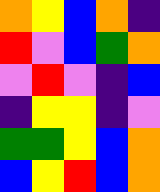[["orange", "yellow", "blue", "orange", "indigo"], ["red", "violet", "blue", "green", "orange"], ["violet", "red", "violet", "indigo", "blue"], ["indigo", "yellow", "yellow", "indigo", "violet"], ["green", "green", "yellow", "blue", "orange"], ["blue", "yellow", "red", "blue", "orange"]]